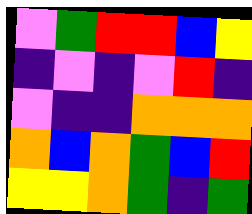[["violet", "green", "red", "red", "blue", "yellow"], ["indigo", "violet", "indigo", "violet", "red", "indigo"], ["violet", "indigo", "indigo", "orange", "orange", "orange"], ["orange", "blue", "orange", "green", "blue", "red"], ["yellow", "yellow", "orange", "green", "indigo", "green"]]